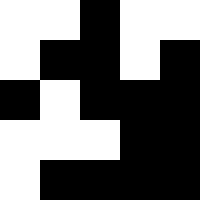[["white", "white", "black", "white", "white"], ["white", "black", "black", "white", "black"], ["black", "white", "black", "black", "black"], ["white", "white", "white", "black", "black"], ["white", "black", "black", "black", "black"]]